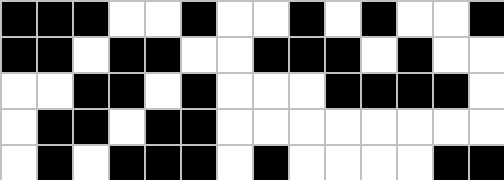[["black", "black", "black", "white", "white", "black", "white", "white", "black", "white", "black", "white", "white", "black"], ["black", "black", "white", "black", "black", "white", "white", "black", "black", "black", "white", "black", "white", "white"], ["white", "white", "black", "black", "white", "black", "white", "white", "white", "black", "black", "black", "black", "white"], ["white", "black", "black", "white", "black", "black", "white", "white", "white", "white", "white", "white", "white", "white"], ["white", "black", "white", "black", "black", "black", "white", "black", "white", "white", "white", "white", "black", "black"]]